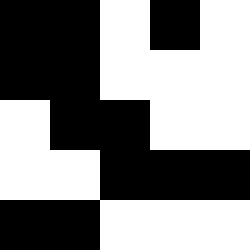[["black", "black", "white", "black", "white"], ["black", "black", "white", "white", "white"], ["white", "black", "black", "white", "white"], ["white", "white", "black", "black", "black"], ["black", "black", "white", "white", "white"]]